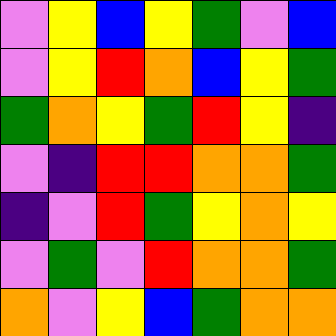[["violet", "yellow", "blue", "yellow", "green", "violet", "blue"], ["violet", "yellow", "red", "orange", "blue", "yellow", "green"], ["green", "orange", "yellow", "green", "red", "yellow", "indigo"], ["violet", "indigo", "red", "red", "orange", "orange", "green"], ["indigo", "violet", "red", "green", "yellow", "orange", "yellow"], ["violet", "green", "violet", "red", "orange", "orange", "green"], ["orange", "violet", "yellow", "blue", "green", "orange", "orange"]]